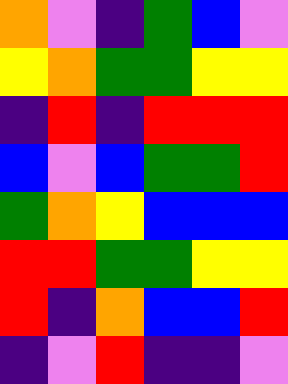[["orange", "violet", "indigo", "green", "blue", "violet"], ["yellow", "orange", "green", "green", "yellow", "yellow"], ["indigo", "red", "indigo", "red", "red", "red"], ["blue", "violet", "blue", "green", "green", "red"], ["green", "orange", "yellow", "blue", "blue", "blue"], ["red", "red", "green", "green", "yellow", "yellow"], ["red", "indigo", "orange", "blue", "blue", "red"], ["indigo", "violet", "red", "indigo", "indigo", "violet"]]